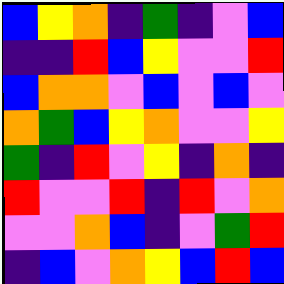[["blue", "yellow", "orange", "indigo", "green", "indigo", "violet", "blue"], ["indigo", "indigo", "red", "blue", "yellow", "violet", "violet", "red"], ["blue", "orange", "orange", "violet", "blue", "violet", "blue", "violet"], ["orange", "green", "blue", "yellow", "orange", "violet", "violet", "yellow"], ["green", "indigo", "red", "violet", "yellow", "indigo", "orange", "indigo"], ["red", "violet", "violet", "red", "indigo", "red", "violet", "orange"], ["violet", "violet", "orange", "blue", "indigo", "violet", "green", "red"], ["indigo", "blue", "violet", "orange", "yellow", "blue", "red", "blue"]]